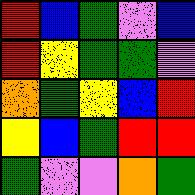[["red", "blue", "green", "violet", "blue"], ["red", "yellow", "green", "green", "violet"], ["orange", "green", "yellow", "blue", "red"], ["yellow", "blue", "green", "red", "red"], ["green", "violet", "violet", "orange", "green"]]